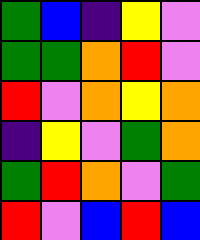[["green", "blue", "indigo", "yellow", "violet"], ["green", "green", "orange", "red", "violet"], ["red", "violet", "orange", "yellow", "orange"], ["indigo", "yellow", "violet", "green", "orange"], ["green", "red", "orange", "violet", "green"], ["red", "violet", "blue", "red", "blue"]]